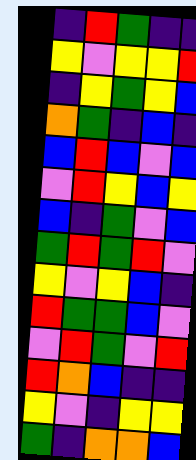[["indigo", "red", "green", "indigo", "indigo"], ["yellow", "violet", "yellow", "yellow", "red"], ["indigo", "yellow", "green", "yellow", "blue"], ["orange", "green", "indigo", "blue", "indigo"], ["blue", "red", "blue", "violet", "blue"], ["violet", "red", "yellow", "blue", "yellow"], ["blue", "indigo", "green", "violet", "blue"], ["green", "red", "green", "red", "violet"], ["yellow", "violet", "yellow", "blue", "indigo"], ["red", "green", "green", "blue", "violet"], ["violet", "red", "green", "violet", "red"], ["red", "orange", "blue", "indigo", "indigo"], ["yellow", "violet", "indigo", "yellow", "yellow"], ["green", "indigo", "orange", "orange", "blue"]]